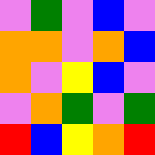[["violet", "green", "violet", "blue", "violet"], ["orange", "orange", "violet", "orange", "blue"], ["orange", "violet", "yellow", "blue", "violet"], ["violet", "orange", "green", "violet", "green"], ["red", "blue", "yellow", "orange", "red"]]